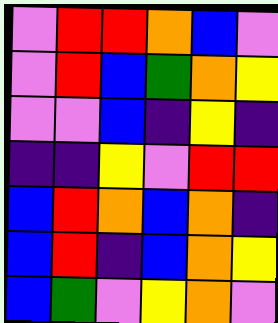[["violet", "red", "red", "orange", "blue", "violet"], ["violet", "red", "blue", "green", "orange", "yellow"], ["violet", "violet", "blue", "indigo", "yellow", "indigo"], ["indigo", "indigo", "yellow", "violet", "red", "red"], ["blue", "red", "orange", "blue", "orange", "indigo"], ["blue", "red", "indigo", "blue", "orange", "yellow"], ["blue", "green", "violet", "yellow", "orange", "violet"]]